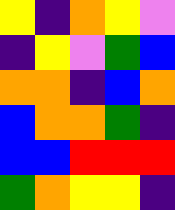[["yellow", "indigo", "orange", "yellow", "violet"], ["indigo", "yellow", "violet", "green", "blue"], ["orange", "orange", "indigo", "blue", "orange"], ["blue", "orange", "orange", "green", "indigo"], ["blue", "blue", "red", "red", "red"], ["green", "orange", "yellow", "yellow", "indigo"]]